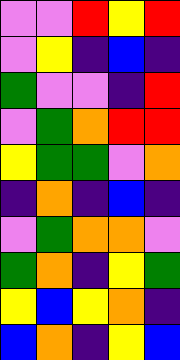[["violet", "violet", "red", "yellow", "red"], ["violet", "yellow", "indigo", "blue", "indigo"], ["green", "violet", "violet", "indigo", "red"], ["violet", "green", "orange", "red", "red"], ["yellow", "green", "green", "violet", "orange"], ["indigo", "orange", "indigo", "blue", "indigo"], ["violet", "green", "orange", "orange", "violet"], ["green", "orange", "indigo", "yellow", "green"], ["yellow", "blue", "yellow", "orange", "indigo"], ["blue", "orange", "indigo", "yellow", "blue"]]